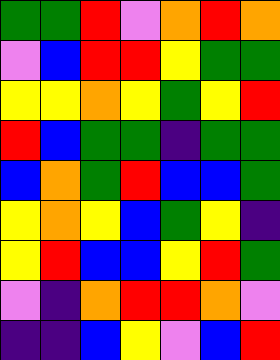[["green", "green", "red", "violet", "orange", "red", "orange"], ["violet", "blue", "red", "red", "yellow", "green", "green"], ["yellow", "yellow", "orange", "yellow", "green", "yellow", "red"], ["red", "blue", "green", "green", "indigo", "green", "green"], ["blue", "orange", "green", "red", "blue", "blue", "green"], ["yellow", "orange", "yellow", "blue", "green", "yellow", "indigo"], ["yellow", "red", "blue", "blue", "yellow", "red", "green"], ["violet", "indigo", "orange", "red", "red", "orange", "violet"], ["indigo", "indigo", "blue", "yellow", "violet", "blue", "red"]]